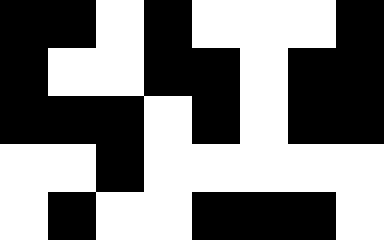[["black", "black", "white", "black", "white", "white", "white", "black"], ["black", "white", "white", "black", "black", "white", "black", "black"], ["black", "black", "black", "white", "black", "white", "black", "black"], ["white", "white", "black", "white", "white", "white", "white", "white"], ["white", "black", "white", "white", "black", "black", "black", "white"]]